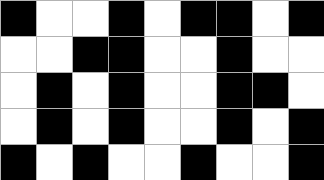[["black", "white", "white", "black", "white", "black", "black", "white", "black"], ["white", "white", "black", "black", "white", "white", "black", "white", "white"], ["white", "black", "white", "black", "white", "white", "black", "black", "white"], ["white", "black", "white", "black", "white", "white", "black", "white", "black"], ["black", "white", "black", "white", "white", "black", "white", "white", "black"]]